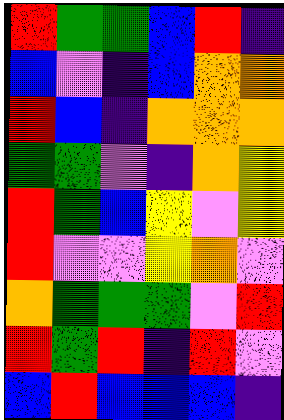[["red", "green", "green", "blue", "red", "indigo"], ["blue", "violet", "indigo", "blue", "orange", "orange"], ["red", "blue", "indigo", "orange", "orange", "orange"], ["green", "green", "violet", "indigo", "orange", "yellow"], ["red", "green", "blue", "yellow", "violet", "yellow"], ["red", "violet", "violet", "yellow", "orange", "violet"], ["orange", "green", "green", "green", "violet", "red"], ["red", "green", "red", "indigo", "red", "violet"], ["blue", "red", "blue", "blue", "blue", "indigo"]]